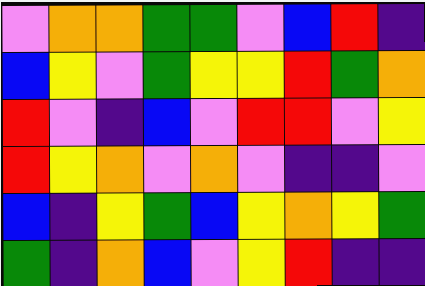[["violet", "orange", "orange", "green", "green", "violet", "blue", "red", "indigo"], ["blue", "yellow", "violet", "green", "yellow", "yellow", "red", "green", "orange"], ["red", "violet", "indigo", "blue", "violet", "red", "red", "violet", "yellow"], ["red", "yellow", "orange", "violet", "orange", "violet", "indigo", "indigo", "violet"], ["blue", "indigo", "yellow", "green", "blue", "yellow", "orange", "yellow", "green"], ["green", "indigo", "orange", "blue", "violet", "yellow", "red", "indigo", "indigo"]]